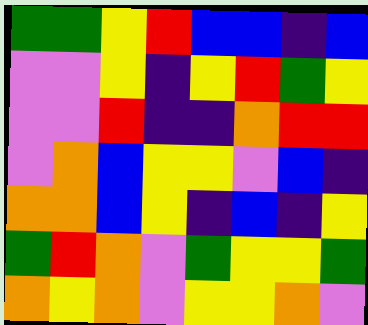[["green", "green", "yellow", "red", "blue", "blue", "indigo", "blue"], ["violet", "violet", "yellow", "indigo", "yellow", "red", "green", "yellow"], ["violet", "violet", "red", "indigo", "indigo", "orange", "red", "red"], ["violet", "orange", "blue", "yellow", "yellow", "violet", "blue", "indigo"], ["orange", "orange", "blue", "yellow", "indigo", "blue", "indigo", "yellow"], ["green", "red", "orange", "violet", "green", "yellow", "yellow", "green"], ["orange", "yellow", "orange", "violet", "yellow", "yellow", "orange", "violet"]]